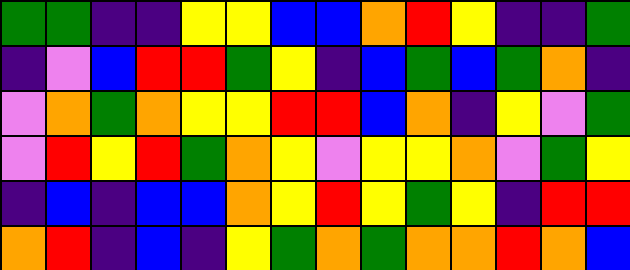[["green", "green", "indigo", "indigo", "yellow", "yellow", "blue", "blue", "orange", "red", "yellow", "indigo", "indigo", "green"], ["indigo", "violet", "blue", "red", "red", "green", "yellow", "indigo", "blue", "green", "blue", "green", "orange", "indigo"], ["violet", "orange", "green", "orange", "yellow", "yellow", "red", "red", "blue", "orange", "indigo", "yellow", "violet", "green"], ["violet", "red", "yellow", "red", "green", "orange", "yellow", "violet", "yellow", "yellow", "orange", "violet", "green", "yellow"], ["indigo", "blue", "indigo", "blue", "blue", "orange", "yellow", "red", "yellow", "green", "yellow", "indigo", "red", "red"], ["orange", "red", "indigo", "blue", "indigo", "yellow", "green", "orange", "green", "orange", "orange", "red", "orange", "blue"]]